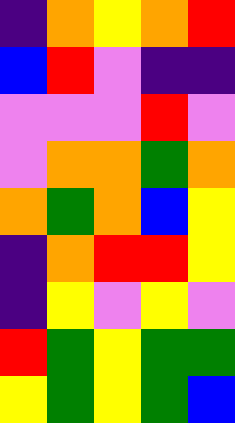[["indigo", "orange", "yellow", "orange", "red"], ["blue", "red", "violet", "indigo", "indigo"], ["violet", "violet", "violet", "red", "violet"], ["violet", "orange", "orange", "green", "orange"], ["orange", "green", "orange", "blue", "yellow"], ["indigo", "orange", "red", "red", "yellow"], ["indigo", "yellow", "violet", "yellow", "violet"], ["red", "green", "yellow", "green", "green"], ["yellow", "green", "yellow", "green", "blue"]]